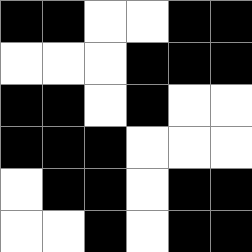[["black", "black", "white", "white", "black", "black"], ["white", "white", "white", "black", "black", "black"], ["black", "black", "white", "black", "white", "white"], ["black", "black", "black", "white", "white", "white"], ["white", "black", "black", "white", "black", "black"], ["white", "white", "black", "white", "black", "black"]]